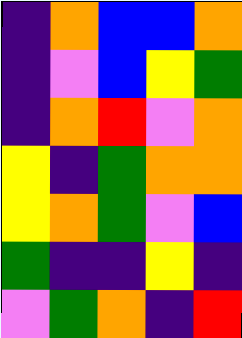[["indigo", "orange", "blue", "blue", "orange"], ["indigo", "violet", "blue", "yellow", "green"], ["indigo", "orange", "red", "violet", "orange"], ["yellow", "indigo", "green", "orange", "orange"], ["yellow", "orange", "green", "violet", "blue"], ["green", "indigo", "indigo", "yellow", "indigo"], ["violet", "green", "orange", "indigo", "red"]]